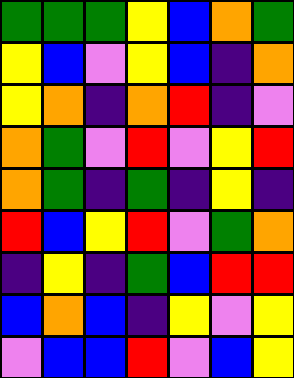[["green", "green", "green", "yellow", "blue", "orange", "green"], ["yellow", "blue", "violet", "yellow", "blue", "indigo", "orange"], ["yellow", "orange", "indigo", "orange", "red", "indigo", "violet"], ["orange", "green", "violet", "red", "violet", "yellow", "red"], ["orange", "green", "indigo", "green", "indigo", "yellow", "indigo"], ["red", "blue", "yellow", "red", "violet", "green", "orange"], ["indigo", "yellow", "indigo", "green", "blue", "red", "red"], ["blue", "orange", "blue", "indigo", "yellow", "violet", "yellow"], ["violet", "blue", "blue", "red", "violet", "blue", "yellow"]]